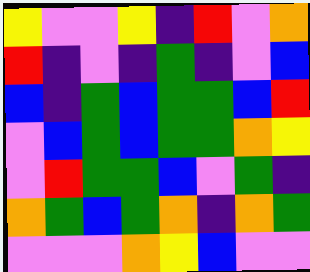[["yellow", "violet", "violet", "yellow", "indigo", "red", "violet", "orange"], ["red", "indigo", "violet", "indigo", "green", "indigo", "violet", "blue"], ["blue", "indigo", "green", "blue", "green", "green", "blue", "red"], ["violet", "blue", "green", "blue", "green", "green", "orange", "yellow"], ["violet", "red", "green", "green", "blue", "violet", "green", "indigo"], ["orange", "green", "blue", "green", "orange", "indigo", "orange", "green"], ["violet", "violet", "violet", "orange", "yellow", "blue", "violet", "violet"]]